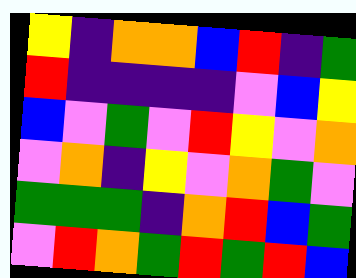[["yellow", "indigo", "orange", "orange", "blue", "red", "indigo", "green"], ["red", "indigo", "indigo", "indigo", "indigo", "violet", "blue", "yellow"], ["blue", "violet", "green", "violet", "red", "yellow", "violet", "orange"], ["violet", "orange", "indigo", "yellow", "violet", "orange", "green", "violet"], ["green", "green", "green", "indigo", "orange", "red", "blue", "green"], ["violet", "red", "orange", "green", "red", "green", "red", "blue"]]